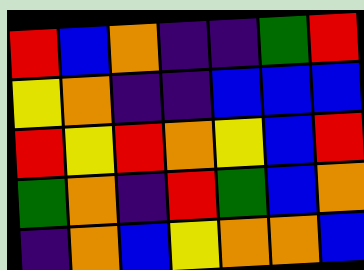[["red", "blue", "orange", "indigo", "indigo", "green", "red"], ["yellow", "orange", "indigo", "indigo", "blue", "blue", "blue"], ["red", "yellow", "red", "orange", "yellow", "blue", "red"], ["green", "orange", "indigo", "red", "green", "blue", "orange"], ["indigo", "orange", "blue", "yellow", "orange", "orange", "blue"]]